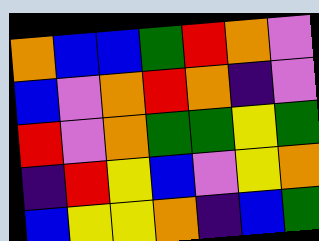[["orange", "blue", "blue", "green", "red", "orange", "violet"], ["blue", "violet", "orange", "red", "orange", "indigo", "violet"], ["red", "violet", "orange", "green", "green", "yellow", "green"], ["indigo", "red", "yellow", "blue", "violet", "yellow", "orange"], ["blue", "yellow", "yellow", "orange", "indigo", "blue", "green"]]